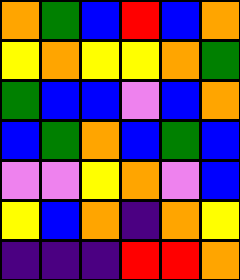[["orange", "green", "blue", "red", "blue", "orange"], ["yellow", "orange", "yellow", "yellow", "orange", "green"], ["green", "blue", "blue", "violet", "blue", "orange"], ["blue", "green", "orange", "blue", "green", "blue"], ["violet", "violet", "yellow", "orange", "violet", "blue"], ["yellow", "blue", "orange", "indigo", "orange", "yellow"], ["indigo", "indigo", "indigo", "red", "red", "orange"]]